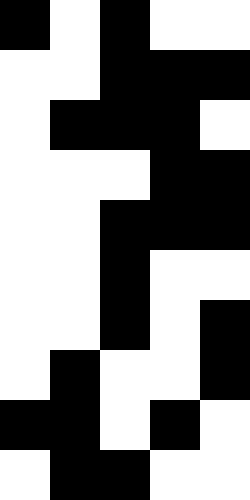[["black", "white", "black", "white", "white"], ["white", "white", "black", "black", "black"], ["white", "black", "black", "black", "white"], ["white", "white", "white", "black", "black"], ["white", "white", "black", "black", "black"], ["white", "white", "black", "white", "white"], ["white", "white", "black", "white", "black"], ["white", "black", "white", "white", "black"], ["black", "black", "white", "black", "white"], ["white", "black", "black", "white", "white"]]